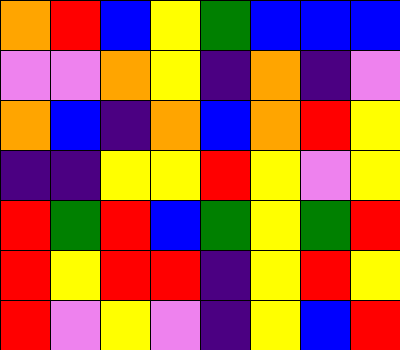[["orange", "red", "blue", "yellow", "green", "blue", "blue", "blue"], ["violet", "violet", "orange", "yellow", "indigo", "orange", "indigo", "violet"], ["orange", "blue", "indigo", "orange", "blue", "orange", "red", "yellow"], ["indigo", "indigo", "yellow", "yellow", "red", "yellow", "violet", "yellow"], ["red", "green", "red", "blue", "green", "yellow", "green", "red"], ["red", "yellow", "red", "red", "indigo", "yellow", "red", "yellow"], ["red", "violet", "yellow", "violet", "indigo", "yellow", "blue", "red"]]